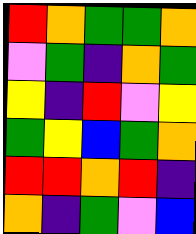[["red", "orange", "green", "green", "orange"], ["violet", "green", "indigo", "orange", "green"], ["yellow", "indigo", "red", "violet", "yellow"], ["green", "yellow", "blue", "green", "orange"], ["red", "red", "orange", "red", "indigo"], ["orange", "indigo", "green", "violet", "blue"]]